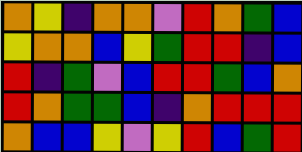[["orange", "yellow", "indigo", "orange", "orange", "violet", "red", "orange", "green", "blue"], ["yellow", "orange", "orange", "blue", "yellow", "green", "red", "red", "indigo", "blue"], ["red", "indigo", "green", "violet", "blue", "red", "red", "green", "blue", "orange"], ["red", "orange", "green", "green", "blue", "indigo", "orange", "red", "red", "red"], ["orange", "blue", "blue", "yellow", "violet", "yellow", "red", "blue", "green", "red"]]